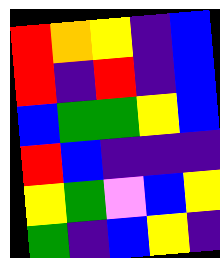[["red", "orange", "yellow", "indigo", "blue"], ["red", "indigo", "red", "indigo", "blue"], ["blue", "green", "green", "yellow", "blue"], ["red", "blue", "indigo", "indigo", "indigo"], ["yellow", "green", "violet", "blue", "yellow"], ["green", "indigo", "blue", "yellow", "indigo"]]